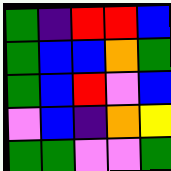[["green", "indigo", "red", "red", "blue"], ["green", "blue", "blue", "orange", "green"], ["green", "blue", "red", "violet", "blue"], ["violet", "blue", "indigo", "orange", "yellow"], ["green", "green", "violet", "violet", "green"]]